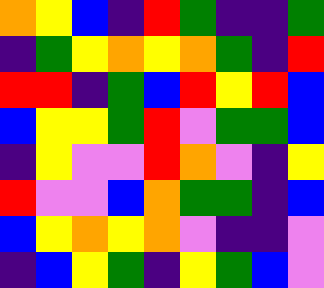[["orange", "yellow", "blue", "indigo", "red", "green", "indigo", "indigo", "green"], ["indigo", "green", "yellow", "orange", "yellow", "orange", "green", "indigo", "red"], ["red", "red", "indigo", "green", "blue", "red", "yellow", "red", "blue"], ["blue", "yellow", "yellow", "green", "red", "violet", "green", "green", "blue"], ["indigo", "yellow", "violet", "violet", "red", "orange", "violet", "indigo", "yellow"], ["red", "violet", "violet", "blue", "orange", "green", "green", "indigo", "blue"], ["blue", "yellow", "orange", "yellow", "orange", "violet", "indigo", "indigo", "violet"], ["indigo", "blue", "yellow", "green", "indigo", "yellow", "green", "blue", "violet"]]